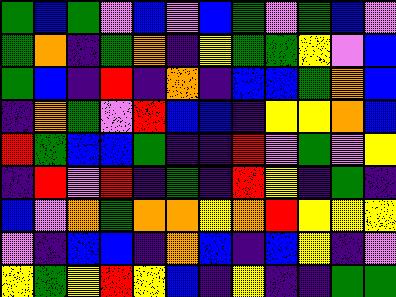[["green", "blue", "green", "violet", "blue", "violet", "blue", "green", "violet", "green", "blue", "violet"], ["green", "orange", "indigo", "green", "orange", "indigo", "yellow", "green", "green", "yellow", "violet", "blue"], ["green", "blue", "indigo", "red", "indigo", "orange", "indigo", "blue", "blue", "green", "orange", "blue"], ["indigo", "orange", "green", "violet", "red", "blue", "blue", "indigo", "yellow", "yellow", "orange", "blue"], ["red", "green", "blue", "blue", "green", "indigo", "indigo", "red", "violet", "green", "violet", "yellow"], ["indigo", "red", "violet", "red", "indigo", "green", "indigo", "red", "yellow", "indigo", "green", "indigo"], ["blue", "violet", "orange", "green", "orange", "orange", "yellow", "orange", "red", "yellow", "yellow", "yellow"], ["violet", "indigo", "blue", "blue", "indigo", "orange", "blue", "indigo", "blue", "yellow", "indigo", "violet"], ["yellow", "green", "yellow", "red", "yellow", "blue", "indigo", "yellow", "indigo", "indigo", "green", "green"]]